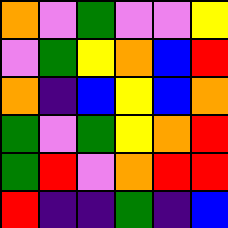[["orange", "violet", "green", "violet", "violet", "yellow"], ["violet", "green", "yellow", "orange", "blue", "red"], ["orange", "indigo", "blue", "yellow", "blue", "orange"], ["green", "violet", "green", "yellow", "orange", "red"], ["green", "red", "violet", "orange", "red", "red"], ["red", "indigo", "indigo", "green", "indigo", "blue"]]